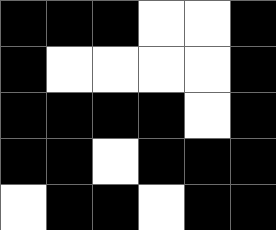[["black", "black", "black", "white", "white", "black"], ["black", "white", "white", "white", "white", "black"], ["black", "black", "black", "black", "white", "black"], ["black", "black", "white", "black", "black", "black"], ["white", "black", "black", "white", "black", "black"]]